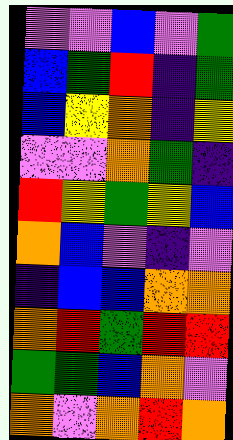[["violet", "violet", "blue", "violet", "green"], ["blue", "green", "red", "indigo", "green"], ["blue", "yellow", "orange", "indigo", "yellow"], ["violet", "violet", "orange", "green", "indigo"], ["red", "yellow", "green", "yellow", "blue"], ["orange", "blue", "violet", "indigo", "violet"], ["indigo", "blue", "blue", "orange", "orange"], ["orange", "red", "green", "red", "red"], ["green", "green", "blue", "orange", "violet"], ["orange", "violet", "orange", "red", "orange"]]